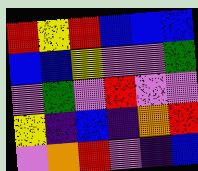[["red", "yellow", "red", "blue", "blue", "blue"], ["blue", "blue", "yellow", "violet", "violet", "green"], ["violet", "green", "violet", "red", "violet", "violet"], ["yellow", "indigo", "blue", "indigo", "orange", "red"], ["violet", "orange", "red", "violet", "indigo", "blue"]]